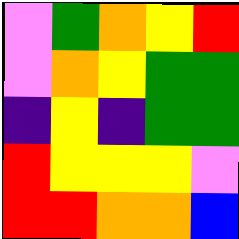[["violet", "green", "orange", "yellow", "red"], ["violet", "orange", "yellow", "green", "green"], ["indigo", "yellow", "indigo", "green", "green"], ["red", "yellow", "yellow", "yellow", "violet"], ["red", "red", "orange", "orange", "blue"]]